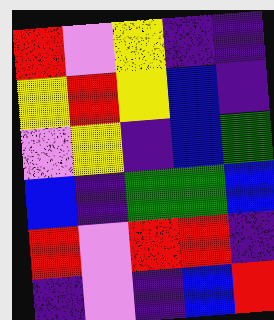[["red", "violet", "yellow", "indigo", "indigo"], ["yellow", "red", "yellow", "blue", "indigo"], ["violet", "yellow", "indigo", "blue", "green"], ["blue", "indigo", "green", "green", "blue"], ["red", "violet", "red", "red", "indigo"], ["indigo", "violet", "indigo", "blue", "red"]]